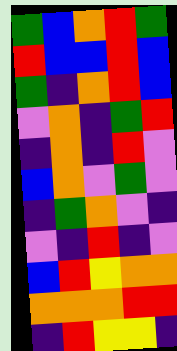[["green", "blue", "orange", "red", "green"], ["red", "blue", "blue", "red", "blue"], ["green", "indigo", "orange", "red", "blue"], ["violet", "orange", "indigo", "green", "red"], ["indigo", "orange", "indigo", "red", "violet"], ["blue", "orange", "violet", "green", "violet"], ["indigo", "green", "orange", "violet", "indigo"], ["violet", "indigo", "red", "indigo", "violet"], ["blue", "red", "yellow", "orange", "orange"], ["orange", "orange", "orange", "red", "red"], ["indigo", "red", "yellow", "yellow", "indigo"]]